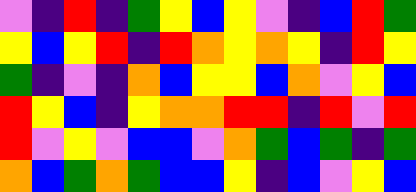[["violet", "indigo", "red", "indigo", "green", "yellow", "blue", "yellow", "violet", "indigo", "blue", "red", "green"], ["yellow", "blue", "yellow", "red", "indigo", "red", "orange", "yellow", "orange", "yellow", "indigo", "red", "yellow"], ["green", "indigo", "violet", "indigo", "orange", "blue", "yellow", "yellow", "blue", "orange", "violet", "yellow", "blue"], ["red", "yellow", "blue", "indigo", "yellow", "orange", "orange", "red", "red", "indigo", "red", "violet", "red"], ["red", "violet", "yellow", "violet", "blue", "blue", "violet", "orange", "green", "blue", "green", "indigo", "green"], ["orange", "blue", "green", "orange", "green", "blue", "blue", "yellow", "indigo", "blue", "violet", "yellow", "blue"]]